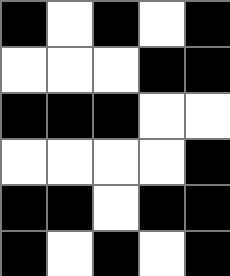[["black", "white", "black", "white", "black"], ["white", "white", "white", "black", "black"], ["black", "black", "black", "white", "white"], ["white", "white", "white", "white", "black"], ["black", "black", "white", "black", "black"], ["black", "white", "black", "white", "black"]]